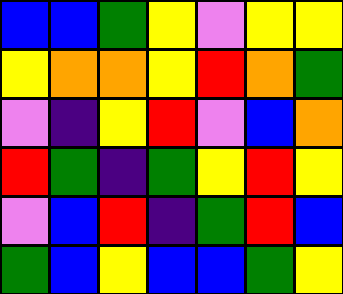[["blue", "blue", "green", "yellow", "violet", "yellow", "yellow"], ["yellow", "orange", "orange", "yellow", "red", "orange", "green"], ["violet", "indigo", "yellow", "red", "violet", "blue", "orange"], ["red", "green", "indigo", "green", "yellow", "red", "yellow"], ["violet", "blue", "red", "indigo", "green", "red", "blue"], ["green", "blue", "yellow", "blue", "blue", "green", "yellow"]]